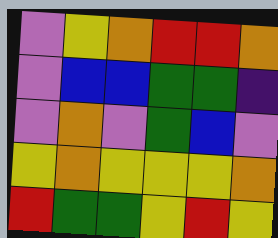[["violet", "yellow", "orange", "red", "red", "orange"], ["violet", "blue", "blue", "green", "green", "indigo"], ["violet", "orange", "violet", "green", "blue", "violet"], ["yellow", "orange", "yellow", "yellow", "yellow", "orange"], ["red", "green", "green", "yellow", "red", "yellow"]]